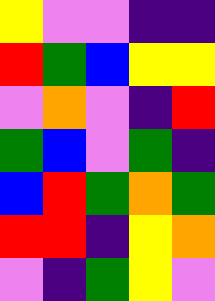[["yellow", "violet", "violet", "indigo", "indigo"], ["red", "green", "blue", "yellow", "yellow"], ["violet", "orange", "violet", "indigo", "red"], ["green", "blue", "violet", "green", "indigo"], ["blue", "red", "green", "orange", "green"], ["red", "red", "indigo", "yellow", "orange"], ["violet", "indigo", "green", "yellow", "violet"]]